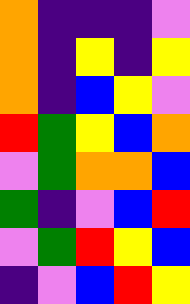[["orange", "indigo", "indigo", "indigo", "violet"], ["orange", "indigo", "yellow", "indigo", "yellow"], ["orange", "indigo", "blue", "yellow", "violet"], ["red", "green", "yellow", "blue", "orange"], ["violet", "green", "orange", "orange", "blue"], ["green", "indigo", "violet", "blue", "red"], ["violet", "green", "red", "yellow", "blue"], ["indigo", "violet", "blue", "red", "yellow"]]